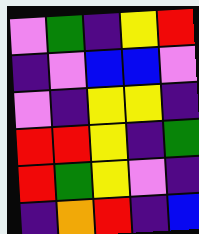[["violet", "green", "indigo", "yellow", "red"], ["indigo", "violet", "blue", "blue", "violet"], ["violet", "indigo", "yellow", "yellow", "indigo"], ["red", "red", "yellow", "indigo", "green"], ["red", "green", "yellow", "violet", "indigo"], ["indigo", "orange", "red", "indigo", "blue"]]